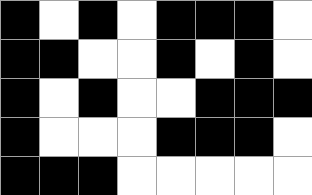[["black", "white", "black", "white", "black", "black", "black", "white"], ["black", "black", "white", "white", "black", "white", "black", "white"], ["black", "white", "black", "white", "white", "black", "black", "black"], ["black", "white", "white", "white", "black", "black", "black", "white"], ["black", "black", "black", "white", "white", "white", "white", "white"]]